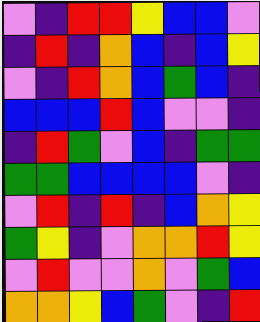[["violet", "indigo", "red", "red", "yellow", "blue", "blue", "violet"], ["indigo", "red", "indigo", "orange", "blue", "indigo", "blue", "yellow"], ["violet", "indigo", "red", "orange", "blue", "green", "blue", "indigo"], ["blue", "blue", "blue", "red", "blue", "violet", "violet", "indigo"], ["indigo", "red", "green", "violet", "blue", "indigo", "green", "green"], ["green", "green", "blue", "blue", "blue", "blue", "violet", "indigo"], ["violet", "red", "indigo", "red", "indigo", "blue", "orange", "yellow"], ["green", "yellow", "indigo", "violet", "orange", "orange", "red", "yellow"], ["violet", "red", "violet", "violet", "orange", "violet", "green", "blue"], ["orange", "orange", "yellow", "blue", "green", "violet", "indigo", "red"]]